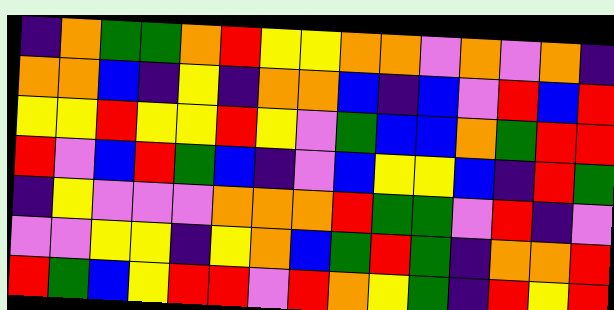[["indigo", "orange", "green", "green", "orange", "red", "yellow", "yellow", "orange", "orange", "violet", "orange", "violet", "orange", "indigo"], ["orange", "orange", "blue", "indigo", "yellow", "indigo", "orange", "orange", "blue", "indigo", "blue", "violet", "red", "blue", "red"], ["yellow", "yellow", "red", "yellow", "yellow", "red", "yellow", "violet", "green", "blue", "blue", "orange", "green", "red", "red"], ["red", "violet", "blue", "red", "green", "blue", "indigo", "violet", "blue", "yellow", "yellow", "blue", "indigo", "red", "green"], ["indigo", "yellow", "violet", "violet", "violet", "orange", "orange", "orange", "red", "green", "green", "violet", "red", "indigo", "violet"], ["violet", "violet", "yellow", "yellow", "indigo", "yellow", "orange", "blue", "green", "red", "green", "indigo", "orange", "orange", "red"], ["red", "green", "blue", "yellow", "red", "red", "violet", "red", "orange", "yellow", "green", "indigo", "red", "yellow", "red"]]